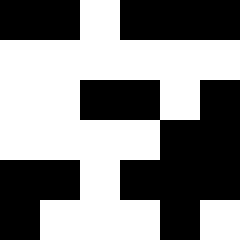[["black", "black", "white", "black", "black", "black"], ["white", "white", "white", "white", "white", "white"], ["white", "white", "black", "black", "white", "black"], ["white", "white", "white", "white", "black", "black"], ["black", "black", "white", "black", "black", "black"], ["black", "white", "white", "white", "black", "white"]]